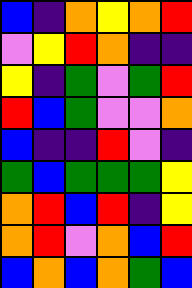[["blue", "indigo", "orange", "yellow", "orange", "red"], ["violet", "yellow", "red", "orange", "indigo", "indigo"], ["yellow", "indigo", "green", "violet", "green", "red"], ["red", "blue", "green", "violet", "violet", "orange"], ["blue", "indigo", "indigo", "red", "violet", "indigo"], ["green", "blue", "green", "green", "green", "yellow"], ["orange", "red", "blue", "red", "indigo", "yellow"], ["orange", "red", "violet", "orange", "blue", "red"], ["blue", "orange", "blue", "orange", "green", "blue"]]